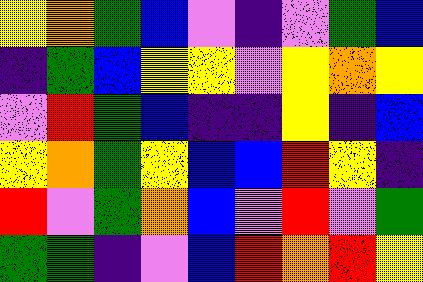[["yellow", "orange", "green", "blue", "violet", "indigo", "violet", "green", "blue"], ["indigo", "green", "blue", "yellow", "yellow", "violet", "yellow", "orange", "yellow"], ["violet", "red", "green", "blue", "indigo", "indigo", "yellow", "indigo", "blue"], ["yellow", "orange", "green", "yellow", "blue", "blue", "red", "yellow", "indigo"], ["red", "violet", "green", "orange", "blue", "violet", "red", "violet", "green"], ["green", "green", "indigo", "violet", "blue", "red", "orange", "red", "yellow"]]